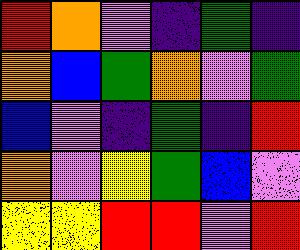[["red", "orange", "violet", "indigo", "green", "indigo"], ["orange", "blue", "green", "orange", "violet", "green"], ["blue", "violet", "indigo", "green", "indigo", "red"], ["orange", "violet", "yellow", "green", "blue", "violet"], ["yellow", "yellow", "red", "red", "violet", "red"]]